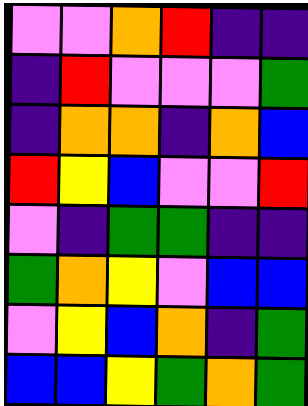[["violet", "violet", "orange", "red", "indigo", "indigo"], ["indigo", "red", "violet", "violet", "violet", "green"], ["indigo", "orange", "orange", "indigo", "orange", "blue"], ["red", "yellow", "blue", "violet", "violet", "red"], ["violet", "indigo", "green", "green", "indigo", "indigo"], ["green", "orange", "yellow", "violet", "blue", "blue"], ["violet", "yellow", "blue", "orange", "indigo", "green"], ["blue", "blue", "yellow", "green", "orange", "green"]]